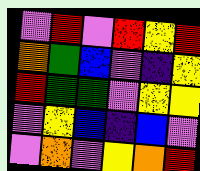[["violet", "red", "violet", "red", "yellow", "red"], ["orange", "green", "blue", "violet", "indigo", "yellow"], ["red", "green", "green", "violet", "yellow", "yellow"], ["violet", "yellow", "blue", "indigo", "blue", "violet"], ["violet", "orange", "violet", "yellow", "orange", "red"]]